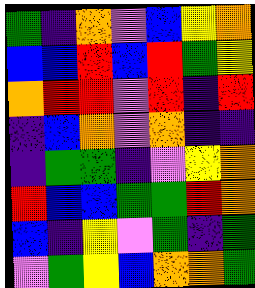[["green", "indigo", "orange", "violet", "blue", "yellow", "orange"], ["blue", "blue", "red", "blue", "red", "green", "yellow"], ["orange", "red", "red", "violet", "red", "indigo", "red"], ["indigo", "blue", "orange", "violet", "orange", "indigo", "indigo"], ["indigo", "green", "green", "indigo", "violet", "yellow", "orange"], ["red", "blue", "blue", "green", "green", "red", "orange"], ["blue", "indigo", "yellow", "violet", "green", "indigo", "green"], ["violet", "green", "yellow", "blue", "orange", "orange", "green"]]